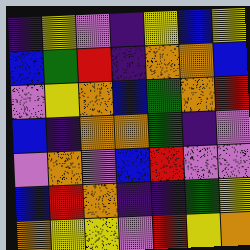[["indigo", "yellow", "violet", "indigo", "yellow", "blue", "yellow"], ["blue", "green", "red", "indigo", "orange", "orange", "blue"], ["violet", "yellow", "orange", "blue", "green", "orange", "red"], ["blue", "indigo", "orange", "orange", "green", "indigo", "violet"], ["violet", "orange", "violet", "blue", "red", "violet", "violet"], ["blue", "red", "orange", "indigo", "indigo", "green", "yellow"], ["orange", "yellow", "yellow", "violet", "red", "yellow", "orange"]]